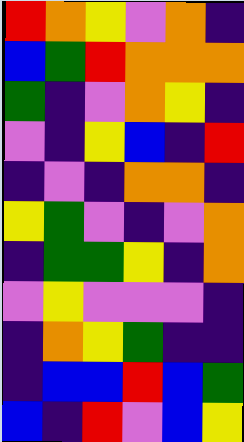[["red", "orange", "yellow", "violet", "orange", "indigo"], ["blue", "green", "red", "orange", "orange", "orange"], ["green", "indigo", "violet", "orange", "yellow", "indigo"], ["violet", "indigo", "yellow", "blue", "indigo", "red"], ["indigo", "violet", "indigo", "orange", "orange", "indigo"], ["yellow", "green", "violet", "indigo", "violet", "orange"], ["indigo", "green", "green", "yellow", "indigo", "orange"], ["violet", "yellow", "violet", "violet", "violet", "indigo"], ["indigo", "orange", "yellow", "green", "indigo", "indigo"], ["indigo", "blue", "blue", "red", "blue", "green"], ["blue", "indigo", "red", "violet", "blue", "yellow"]]